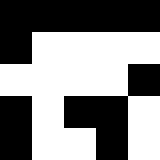[["black", "black", "black", "black", "black"], ["black", "white", "white", "white", "white"], ["white", "white", "white", "white", "black"], ["black", "white", "black", "black", "white"], ["black", "white", "white", "black", "white"]]